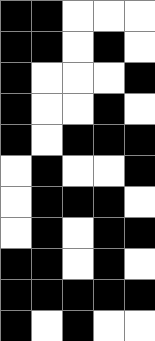[["black", "black", "white", "white", "white"], ["black", "black", "white", "black", "white"], ["black", "white", "white", "white", "black"], ["black", "white", "white", "black", "white"], ["black", "white", "black", "black", "black"], ["white", "black", "white", "white", "black"], ["white", "black", "black", "black", "white"], ["white", "black", "white", "black", "black"], ["black", "black", "white", "black", "white"], ["black", "black", "black", "black", "black"], ["black", "white", "black", "white", "white"]]